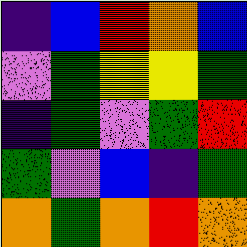[["indigo", "blue", "red", "orange", "blue"], ["violet", "green", "yellow", "yellow", "green"], ["indigo", "green", "violet", "green", "red"], ["green", "violet", "blue", "indigo", "green"], ["orange", "green", "orange", "red", "orange"]]